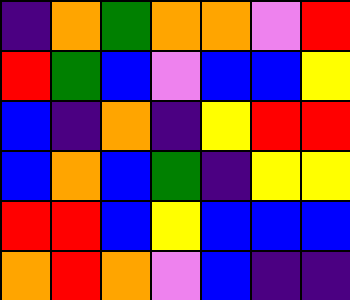[["indigo", "orange", "green", "orange", "orange", "violet", "red"], ["red", "green", "blue", "violet", "blue", "blue", "yellow"], ["blue", "indigo", "orange", "indigo", "yellow", "red", "red"], ["blue", "orange", "blue", "green", "indigo", "yellow", "yellow"], ["red", "red", "blue", "yellow", "blue", "blue", "blue"], ["orange", "red", "orange", "violet", "blue", "indigo", "indigo"]]